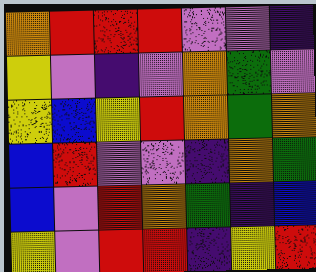[["orange", "red", "red", "red", "violet", "violet", "indigo"], ["yellow", "violet", "indigo", "violet", "orange", "green", "violet"], ["yellow", "blue", "yellow", "red", "orange", "green", "orange"], ["blue", "red", "violet", "violet", "indigo", "orange", "green"], ["blue", "violet", "red", "orange", "green", "indigo", "blue"], ["yellow", "violet", "red", "red", "indigo", "yellow", "red"]]